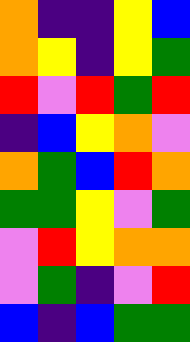[["orange", "indigo", "indigo", "yellow", "blue"], ["orange", "yellow", "indigo", "yellow", "green"], ["red", "violet", "red", "green", "red"], ["indigo", "blue", "yellow", "orange", "violet"], ["orange", "green", "blue", "red", "orange"], ["green", "green", "yellow", "violet", "green"], ["violet", "red", "yellow", "orange", "orange"], ["violet", "green", "indigo", "violet", "red"], ["blue", "indigo", "blue", "green", "green"]]